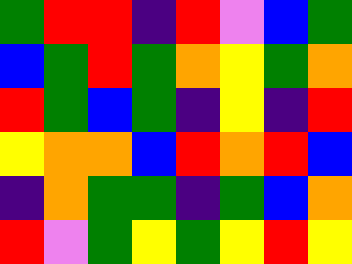[["green", "red", "red", "indigo", "red", "violet", "blue", "green"], ["blue", "green", "red", "green", "orange", "yellow", "green", "orange"], ["red", "green", "blue", "green", "indigo", "yellow", "indigo", "red"], ["yellow", "orange", "orange", "blue", "red", "orange", "red", "blue"], ["indigo", "orange", "green", "green", "indigo", "green", "blue", "orange"], ["red", "violet", "green", "yellow", "green", "yellow", "red", "yellow"]]